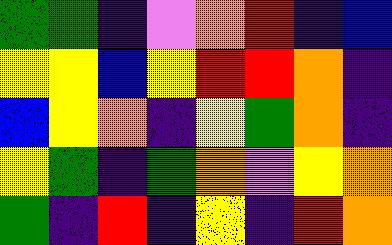[["green", "green", "indigo", "violet", "orange", "red", "indigo", "blue"], ["yellow", "yellow", "blue", "yellow", "red", "red", "orange", "indigo"], ["blue", "yellow", "orange", "indigo", "yellow", "green", "orange", "indigo"], ["yellow", "green", "indigo", "green", "orange", "violet", "yellow", "orange"], ["green", "indigo", "red", "indigo", "yellow", "indigo", "red", "orange"]]